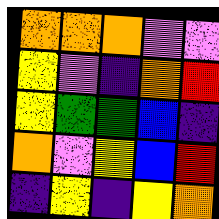[["orange", "orange", "orange", "violet", "violet"], ["yellow", "violet", "indigo", "orange", "red"], ["yellow", "green", "green", "blue", "indigo"], ["orange", "violet", "yellow", "blue", "red"], ["indigo", "yellow", "indigo", "yellow", "orange"]]